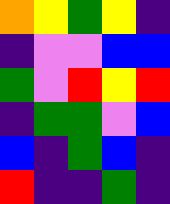[["orange", "yellow", "green", "yellow", "indigo"], ["indigo", "violet", "violet", "blue", "blue"], ["green", "violet", "red", "yellow", "red"], ["indigo", "green", "green", "violet", "blue"], ["blue", "indigo", "green", "blue", "indigo"], ["red", "indigo", "indigo", "green", "indigo"]]